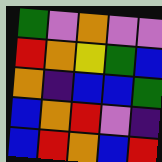[["green", "violet", "orange", "violet", "violet"], ["red", "orange", "yellow", "green", "blue"], ["orange", "indigo", "blue", "blue", "green"], ["blue", "orange", "red", "violet", "indigo"], ["blue", "red", "orange", "blue", "red"]]